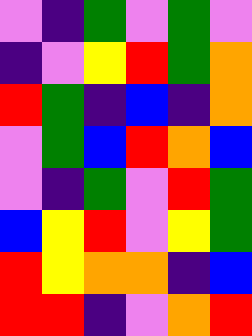[["violet", "indigo", "green", "violet", "green", "violet"], ["indigo", "violet", "yellow", "red", "green", "orange"], ["red", "green", "indigo", "blue", "indigo", "orange"], ["violet", "green", "blue", "red", "orange", "blue"], ["violet", "indigo", "green", "violet", "red", "green"], ["blue", "yellow", "red", "violet", "yellow", "green"], ["red", "yellow", "orange", "orange", "indigo", "blue"], ["red", "red", "indigo", "violet", "orange", "red"]]